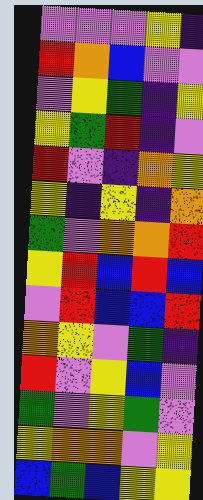[["violet", "violet", "violet", "yellow", "indigo"], ["red", "orange", "blue", "violet", "violet"], ["violet", "yellow", "green", "indigo", "yellow"], ["yellow", "green", "red", "indigo", "violet"], ["red", "violet", "indigo", "orange", "yellow"], ["yellow", "indigo", "yellow", "indigo", "orange"], ["green", "violet", "orange", "orange", "red"], ["yellow", "red", "blue", "red", "blue"], ["violet", "red", "blue", "blue", "red"], ["orange", "yellow", "violet", "green", "indigo"], ["red", "violet", "yellow", "blue", "violet"], ["green", "violet", "yellow", "green", "violet"], ["yellow", "orange", "orange", "violet", "yellow"], ["blue", "green", "blue", "yellow", "yellow"]]